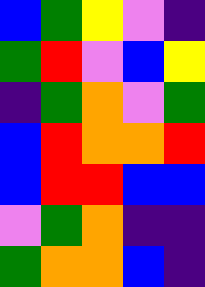[["blue", "green", "yellow", "violet", "indigo"], ["green", "red", "violet", "blue", "yellow"], ["indigo", "green", "orange", "violet", "green"], ["blue", "red", "orange", "orange", "red"], ["blue", "red", "red", "blue", "blue"], ["violet", "green", "orange", "indigo", "indigo"], ["green", "orange", "orange", "blue", "indigo"]]